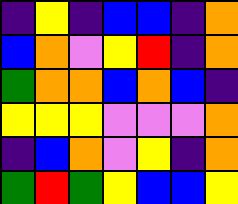[["indigo", "yellow", "indigo", "blue", "blue", "indigo", "orange"], ["blue", "orange", "violet", "yellow", "red", "indigo", "orange"], ["green", "orange", "orange", "blue", "orange", "blue", "indigo"], ["yellow", "yellow", "yellow", "violet", "violet", "violet", "orange"], ["indigo", "blue", "orange", "violet", "yellow", "indigo", "orange"], ["green", "red", "green", "yellow", "blue", "blue", "yellow"]]